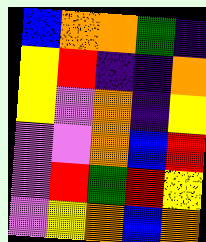[["blue", "orange", "orange", "green", "indigo"], ["yellow", "red", "indigo", "indigo", "orange"], ["yellow", "violet", "orange", "indigo", "yellow"], ["violet", "violet", "orange", "blue", "red"], ["violet", "red", "green", "red", "yellow"], ["violet", "yellow", "orange", "blue", "orange"]]